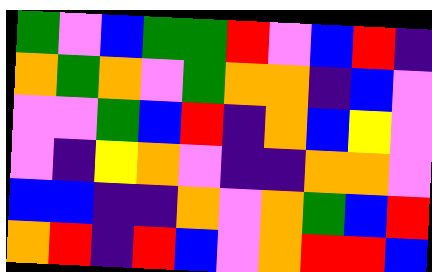[["green", "violet", "blue", "green", "green", "red", "violet", "blue", "red", "indigo"], ["orange", "green", "orange", "violet", "green", "orange", "orange", "indigo", "blue", "violet"], ["violet", "violet", "green", "blue", "red", "indigo", "orange", "blue", "yellow", "violet"], ["violet", "indigo", "yellow", "orange", "violet", "indigo", "indigo", "orange", "orange", "violet"], ["blue", "blue", "indigo", "indigo", "orange", "violet", "orange", "green", "blue", "red"], ["orange", "red", "indigo", "red", "blue", "violet", "orange", "red", "red", "blue"]]